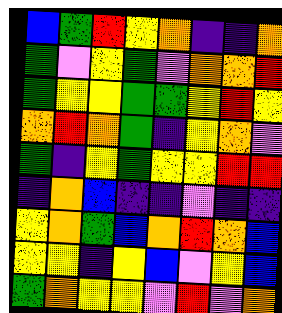[["blue", "green", "red", "yellow", "orange", "indigo", "indigo", "orange"], ["green", "violet", "yellow", "green", "violet", "orange", "orange", "red"], ["green", "yellow", "yellow", "green", "green", "yellow", "red", "yellow"], ["orange", "red", "orange", "green", "indigo", "yellow", "orange", "violet"], ["green", "indigo", "yellow", "green", "yellow", "yellow", "red", "red"], ["indigo", "orange", "blue", "indigo", "indigo", "violet", "indigo", "indigo"], ["yellow", "orange", "green", "blue", "orange", "red", "orange", "blue"], ["yellow", "yellow", "indigo", "yellow", "blue", "violet", "yellow", "blue"], ["green", "orange", "yellow", "yellow", "violet", "red", "violet", "orange"]]